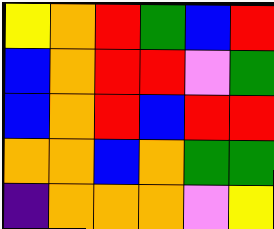[["yellow", "orange", "red", "green", "blue", "red"], ["blue", "orange", "red", "red", "violet", "green"], ["blue", "orange", "red", "blue", "red", "red"], ["orange", "orange", "blue", "orange", "green", "green"], ["indigo", "orange", "orange", "orange", "violet", "yellow"]]